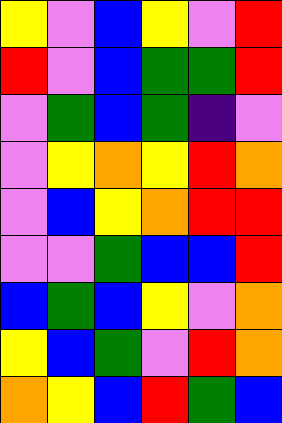[["yellow", "violet", "blue", "yellow", "violet", "red"], ["red", "violet", "blue", "green", "green", "red"], ["violet", "green", "blue", "green", "indigo", "violet"], ["violet", "yellow", "orange", "yellow", "red", "orange"], ["violet", "blue", "yellow", "orange", "red", "red"], ["violet", "violet", "green", "blue", "blue", "red"], ["blue", "green", "blue", "yellow", "violet", "orange"], ["yellow", "blue", "green", "violet", "red", "orange"], ["orange", "yellow", "blue", "red", "green", "blue"]]